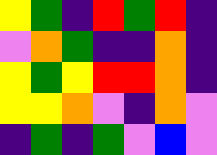[["yellow", "green", "indigo", "red", "green", "red", "indigo"], ["violet", "orange", "green", "indigo", "indigo", "orange", "indigo"], ["yellow", "green", "yellow", "red", "red", "orange", "indigo"], ["yellow", "yellow", "orange", "violet", "indigo", "orange", "violet"], ["indigo", "green", "indigo", "green", "violet", "blue", "violet"]]